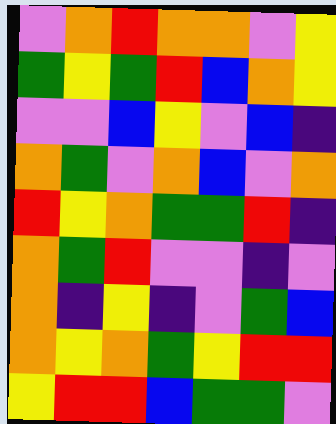[["violet", "orange", "red", "orange", "orange", "violet", "yellow"], ["green", "yellow", "green", "red", "blue", "orange", "yellow"], ["violet", "violet", "blue", "yellow", "violet", "blue", "indigo"], ["orange", "green", "violet", "orange", "blue", "violet", "orange"], ["red", "yellow", "orange", "green", "green", "red", "indigo"], ["orange", "green", "red", "violet", "violet", "indigo", "violet"], ["orange", "indigo", "yellow", "indigo", "violet", "green", "blue"], ["orange", "yellow", "orange", "green", "yellow", "red", "red"], ["yellow", "red", "red", "blue", "green", "green", "violet"]]